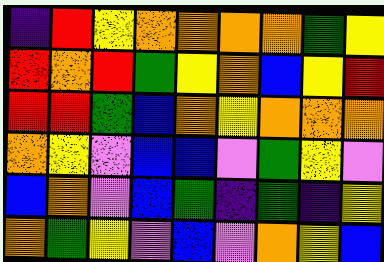[["indigo", "red", "yellow", "orange", "orange", "orange", "orange", "green", "yellow"], ["red", "orange", "red", "green", "yellow", "orange", "blue", "yellow", "red"], ["red", "red", "green", "blue", "orange", "yellow", "orange", "orange", "orange"], ["orange", "yellow", "violet", "blue", "blue", "violet", "green", "yellow", "violet"], ["blue", "orange", "violet", "blue", "green", "indigo", "green", "indigo", "yellow"], ["orange", "green", "yellow", "violet", "blue", "violet", "orange", "yellow", "blue"]]